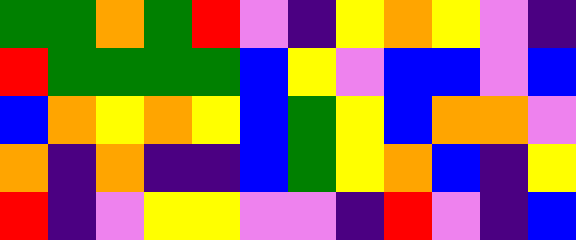[["green", "green", "orange", "green", "red", "violet", "indigo", "yellow", "orange", "yellow", "violet", "indigo"], ["red", "green", "green", "green", "green", "blue", "yellow", "violet", "blue", "blue", "violet", "blue"], ["blue", "orange", "yellow", "orange", "yellow", "blue", "green", "yellow", "blue", "orange", "orange", "violet"], ["orange", "indigo", "orange", "indigo", "indigo", "blue", "green", "yellow", "orange", "blue", "indigo", "yellow"], ["red", "indigo", "violet", "yellow", "yellow", "violet", "violet", "indigo", "red", "violet", "indigo", "blue"]]